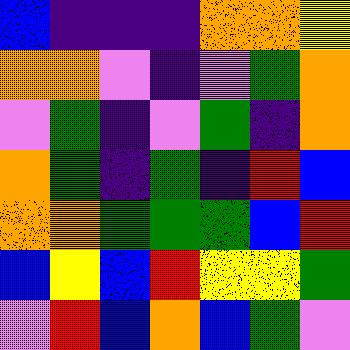[["blue", "indigo", "indigo", "indigo", "orange", "orange", "yellow"], ["orange", "orange", "violet", "indigo", "violet", "green", "orange"], ["violet", "green", "indigo", "violet", "green", "indigo", "orange"], ["orange", "green", "indigo", "green", "indigo", "red", "blue"], ["orange", "orange", "green", "green", "green", "blue", "red"], ["blue", "yellow", "blue", "red", "yellow", "yellow", "green"], ["violet", "red", "blue", "orange", "blue", "green", "violet"]]